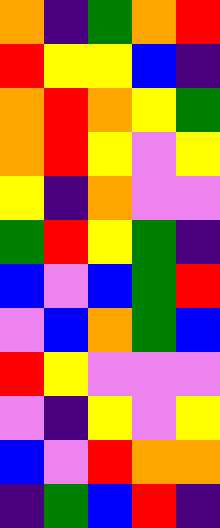[["orange", "indigo", "green", "orange", "red"], ["red", "yellow", "yellow", "blue", "indigo"], ["orange", "red", "orange", "yellow", "green"], ["orange", "red", "yellow", "violet", "yellow"], ["yellow", "indigo", "orange", "violet", "violet"], ["green", "red", "yellow", "green", "indigo"], ["blue", "violet", "blue", "green", "red"], ["violet", "blue", "orange", "green", "blue"], ["red", "yellow", "violet", "violet", "violet"], ["violet", "indigo", "yellow", "violet", "yellow"], ["blue", "violet", "red", "orange", "orange"], ["indigo", "green", "blue", "red", "indigo"]]